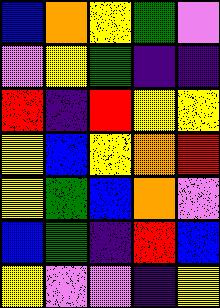[["blue", "orange", "yellow", "green", "violet"], ["violet", "yellow", "green", "indigo", "indigo"], ["red", "indigo", "red", "yellow", "yellow"], ["yellow", "blue", "yellow", "orange", "red"], ["yellow", "green", "blue", "orange", "violet"], ["blue", "green", "indigo", "red", "blue"], ["yellow", "violet", "violet", "indigo", "yellow"]]